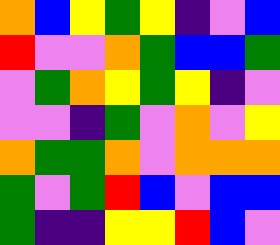[["orange", "blue", "yellow", "green", "yellow", "indigo", "violet", "blue"], ["red", "violet", "violet", "orange", "green", "blue", "blue", "green"], ["violet", "green", "orange", "yellow", "green", "yellow", "indigo", "violet"], ["violet", "violet", "indigo", "green", "violet", "orange", "violet", "yellow"], ["orange", "green", "green", "orange", "violet", "orange", "orange", "orange"], ["green", "violet", "green", "red", "blue", "violet", "blue", "blue"], ["green", "indigo", "indigo", "yellow", "yellow", "red", "blue", "violet"]]